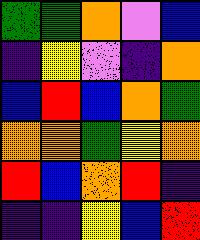[["green", "green", "orange", "violet", "blue"], ["indigo", "yellow", "violet", "indigo", "orange"], ["blue", "red", "blue", "orange", "green"], ["orange", "orange", "green", "yellow", "orange"], ["red", "blue", "orange", "red", "indigo"], ["indigo", "indigo", "yellow", "blue", "red"]]